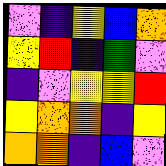[["violet", "indigo", "yellow", "blue", "orange"], ["yellow", "red", "indigo", "green", "violet"], ["indigo", "violet", "yellow", "yellow", "red"], ["yellow", "orange", "orange", "indigo", "yellow"], ["orange", "orange", "indigo", "blue", "violet"]]